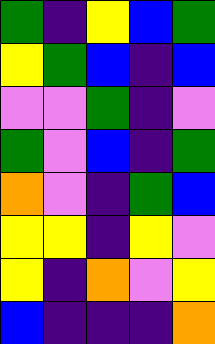[["green", "indigo", "yellow", "blue", "green"], ["yellow", "green", "blue", "indigo", "blue"], ["violet", "violet", "green", "indigo", "violet"], ["green", "violet", "blue", "indigo", "green"], ["orange", "violet", "indigo", "green", "blue"], ["yellow", "yellow", "indigo", "yellow", "violet"], ["yellow", "indigo", "orange", "violet", "yellow"], ["blue", "indigo", "indigo", "indigo", "orange"]]